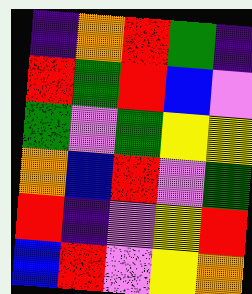[["indigo", "orange", "red", "green", "indigo"], ["red", "green", "red", "blue", "violet"], ["green", "violet", "green", "yellow", "yellow"], ["orange", "blue", "red", "violet", "green"], ["red", "indigo", "violet", "yellow", "red"], ["blue", "red", "violet", "yellow", "orange"]]